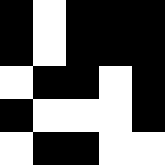[["black", "white", "black", "black", "black"], ["black", "white", "black", "black", "black"], ["white", "black", "black", "white", "black"], ["black", "white", "white", "white", "black"], ["white", "black", "black", "white", "white"]]